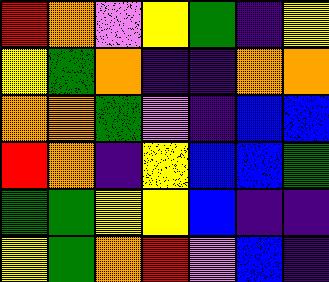[["red", "orange", "violet", "yellow", "green", "indigo", "yellow"], ["yellow", "green", "orange", "indigo", "indigo", "orange", "orange"], ["orange", "orange", "green", "violet", "indigo", "blue", "blue"], ["red", "orange", "indigo", "yellow", "blue", "blue", "green"], ["green", "green", "yellow", "yellow", "blue", "indigo", "indigo"], ["yellow", "green", "orange", "red", "violet", "blue", "indigo"]]